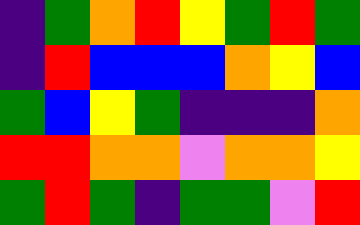[["indigo", "green", "orange", "red", "yellow", "green", "red", "green"], ["indigo", "red", "blue", "blue", "blue", "orange", "yellow", "blue"], ["green", "blue", "yellow", "green", "indigo", "indigo", "indigo", "orange"], ["red", "red", "orange", "orange", "violet", "orange", "orange", "yellow"], ["green", "red", "green", "indigo", "green", "green", "violet", "red"]]